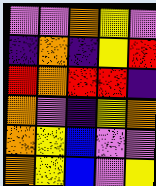[["violet", "violet", "orange", "yellow", "violet"], ["indigo", "orange", "indigo", "yellow", "red"], ["red", "orange", "red", "red", "indigo"], ["orange", "violet", "indigo", "yellow", "orange"], ["orange", "yellow", "blue", "violet", "violet"], ["orange", "yellow", "blue", "violet", "yellow"]]